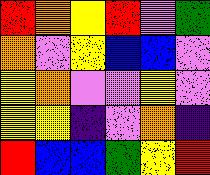[["red", "orange", "yellow", "red", "violet", "green"], ["orange", "violet", "yellow", "blue", "blue", "violet"], ["yellow", "orange", "violet", "violet", "yellow", "violet"], ["yellow", "yellow", "indigo", "violet", "orange", "indigo"], ["red", "blue", "blue", "green", "yellow", "red"]]